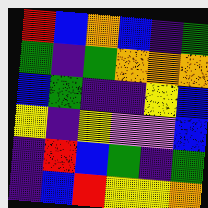[["red", "blue", "orange", "blue", "indigo", "green"], ["green", "indigo", "green", "orange", "orange", "orange"], ["blue", "green", "indigo", "indigo", "yellow", "blue"], ["yellow", "indigo", "yellow", "violet", "violet", "blue"], ["indigo", "red", "blue", "green", "indigo", "green"], ["indigo", "blue", "red", "yellow", "yellow", "orange"]]